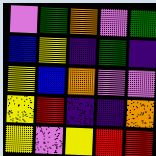[["violet", "green", "orange", "violet", "green"], ["blue", "yellow", "indigo", "green", "indigo"], ["yellow", "blue", "orange", "violet", "violet"], ["yellow", "red", "indigo", "indigo", "orange"], ["yellow", "violet", "yellow", "red", "red"]]